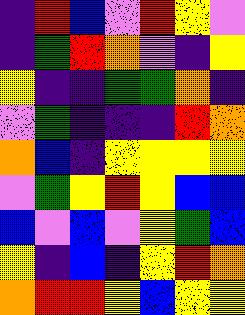[["indigo", "red", "blue", "violet", "red", "yellow", "violet"], ["indigo", "green", "red", "orange", "violet", "indigo", "yellow"], ["yellow", "indigo", "indigo", "green", "green", "orange", "indigo"], ["violet", "green", "indigo", "indigo", "indigo", "red", "orange"], ["orange", "blue", "indigo", "yellow", "yellow", "yellow", "yellow"], ["violet", "green", "yellow", "red", "yellow", "blue", "blue"], ["blue", "violet", "blue", "violet", "yellow", "green", "blue"], ["yellow", "indigo", "blue", "indigo", "yellow", "red", "orange"], ["orange", "red", "red", "yellow", "blue", "yellow", "yellow"]]